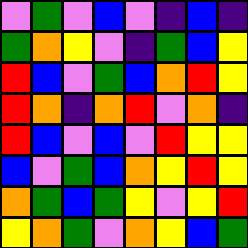[["violet", "green", "violet", "blue", "violet", "indigo", "blue", "indigo"], ["green", "orange", "yellow", "violet", "indigo", "green", "blue", "yellow"], ["red", "blue", "violet", "green", "blue", "orange", "red", "yellow"], ["red", "orange", "indigo", "orange", "red", "violet", "orange", "indigo"], ["red", "blue", "violet", "blue", "violet", "red", "yellow", "yellow"], ["blue", "violet", "green", "blue", "orange", "yellow", "red", "yellow"], ["orange", "green", "blue", "green", "yellow", "violet", "yellow", "red"], ["yellow", "orange", "green", "violet", "orange", "yellow", "blue", "green"]]